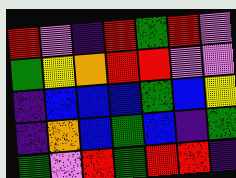[["red", "violet", "indigo", "red", "green", "red", "violet"], ["green", "yellow", "orange", "red", "red", "violet", "violet"], ["indigo", "blue", "blue", "blue", "green", "blue", "yellow"], ["indigo", "orange", "blue", "green", "blue", "indigo", "green"], ["green", "violet", "red", "green", "red", "red", "indigo"]]